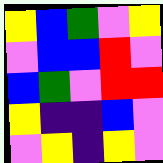[["yellow", "blue", "green", "violet", "yellow"], ["violet", "blue", "blue", "red", "violet"], ["blue", "green", "violet", "red", "red"], ["yellow", "indigo", "indigo", "blue", "violet"], ["violet", "yellow", "indigo", "yellow", "violet"]]